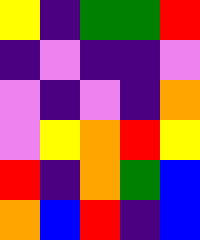[["yellow", "indigo", "green", "green", "red"], ["indigo", "violet", "indigo", "indigo", "violet"], ["violet", "indigo", "violet", "indigo", "orange"], ["violet", "yellow", "orange", "red", "yellow"], ["red", "indigo", "orange", "green", "blue"], ["orange", "blue", "red", "indigo", "blue"]]